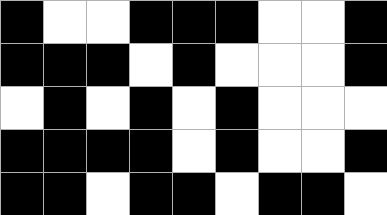[["black", "white", "white", "black", "black", "black", "white", "white", "black"], ["black", "black", "black", "white", "black", "white", "white", "white", "black"], ["white", "black", "white", "black", "white", "black", "white", "white", "white"], ["black", "black", "black", "black", "white", "black", "white", "white", "black"], ["black", "black", "white", "black", "black", "white", "black", "black", "white"]]